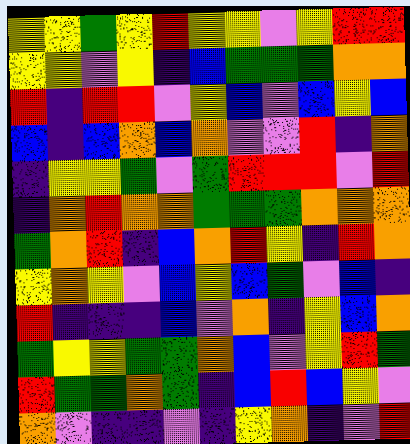[["yellow", "yellow", "green", "yellow", "red", "yellow", "yellow", "violet", "yellow", "red", "red"], ["yellow", "yellow", "violet", "yellow", "indigo", "blue", "green", "green", "green", "orange", "orange"], ["red", "indigo", "red", "red", "violet", "yellow", "blue", "violet", "blue", "yellow", "blue"], ["blue", "indigo", "blue", "orange", "blue", "orange", "violet", "violet", "red", "indigo", "orange"], ["indigo", "yellow", "yellow", "green", "violet", "green", "red", "red", "red", "violet", "red"], ["indigo", "orange", "red", "orange", "orange", "green", "green", "green", "orange", "orange", "orange"], ["green", "orange", "red", "indigo", "blue", "orange", "red", "yellow", "indigo", "red", "orange"], ["yellow", "orange", "yellow", "violet", "blue", "yellow", "blue", "green", "violet", "blue", "indigo"], ["red", "indigo", "indigo", "indigo", "blue", "violet", "orange", "indigo", "yellow", "blue", "orange"], ["green", "yellow", "yellow", "green", "green", "orange", "blue", "violet", "yellow", "red", "green"], ["red", "green", "green", "orange", "green", "indigo", "blue", "red", "blue", "yellow", "violet"], ["orange", "violet", "indigo", "indigo", "violet", "indigo", "yellow", "orange", "indigo", "violet", "red"]]